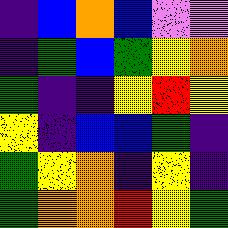[["indigo", "blue", "orange", "blue", "violet", "violet"], ["indigo", "green", "blue", "green", "yellow", "orange"], ["green", "indigo", "indigo", "yellow", "red", "yellow"], ["yellow", "indigo", "blue", "blue", "green", "indigo"], ["green", "yellow", "orange", "indigo", "yellow", "indigo"], ["green", "orange", "orange", "red", "yellow", "green"]]